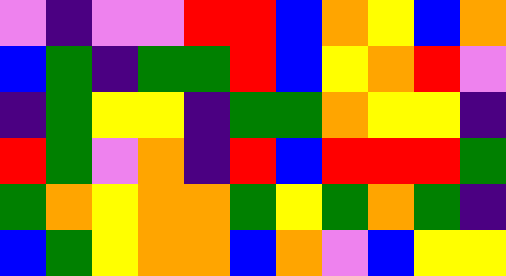[["violet", "indigo", "violet", "violet", "red", "red", "blue", "orange", "yellow", "blue", "orange"], ["blue", "green", "indigo", "green", "green", "red", "blue", "yellow", "orange", "red", "violet"], ["indigo", "green", "yellow", "yellow", "indigo", "green", "green", "orange", "yellow", "yellow", "indigo"], ["red", "green", "violet", "orange", "indigo", "red", "blue", "red", "red", "red", "green"], ["green", "orange", "yellow", "orange", "orange", "green", "yellow", "green", "orange", "green", "indigo"], ["blue", "green", "yellow", "orange", "orange", "blue", "orange", "violet", "blue", "yellow", "yellow"]]